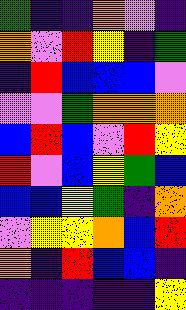[["green", "indigo", "indigo", "orange", "violet", "indigo"], ["orange", "violet", "red", "yellow", "indigo", "green"], ["indigo", "red", "blue", "blue", "blue", "violet"], ["violet", "violet", "green", "orange", "orange", "orange"], ["blue", "red", "blue", "violet", "red", "yellow"], ["red", "violet", "blue", "yellow", "green", "blue"], ["blue", "blue", "yellow", "green", "indigo", "orange"], ["violet", "yellow", "yellow", "orange", "blue", "red"], ["orange", "indigo", "red", "blue", "blue", "indigo"], ["indigo", "indigo", "indigo", "indigo", "indigo", "yellow"]]